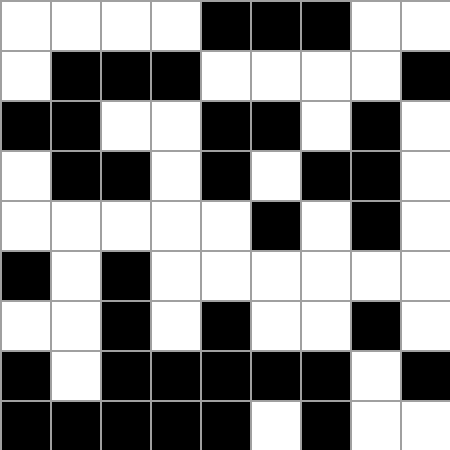[["white", "white", "white", "white", "black", "black", "black", "white", "white"], ["white", "black", "black", "black", "white", "white", "white", "white", "black"], ["black", "black", "white", "white", "black", "black", "white", "black", "white"], ["white", "black", "black", "white", "black", "white", "black", "black", "white"], ["white", "white", "white", "white", "white", "black", "white", "black", "white"], ["black", "white", "black", "white", "white", "white", "white", "white", "white"], ["white", "white", "black", "white", "black", "white", "white", "black", "white"], ["black", "white", "black", "black", "black", "black", "black", "white", "black"], ["black", "black", "black", "black", "black", "white", "black", "white", "white"]]